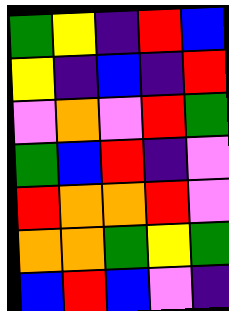[["green", "yellow", "indigo", "red", "blue"], ["yellow", "indigo", "blue", "indigo", "red"], ["violet", "orange", "violet", "red", "green"], ["green", "blue", "red", "indigo", "violet"], ["red", "orange", "orange", "red", "violet"], ["orange", "orange", "green", "yellow", "green"], ["blue", "red", "blue", "violet", "indigo"]]